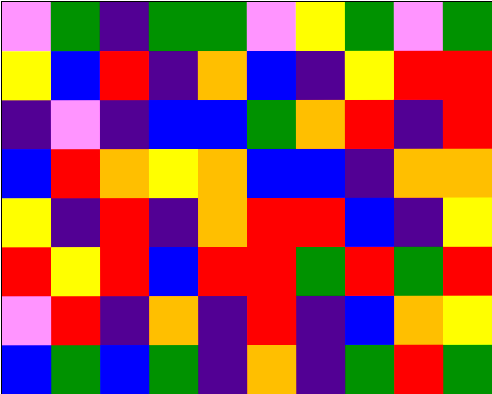[["violet", "green", "indigo", "green", "green", "violet", "yellow", "green", "violet", "green"], ["yellow", "blue", "red", "indigo", "orange", "blue", "indigo", "yellow", "red", "red"], ["indigo", "violet", "indigo", "blue", "blue", "green", "orange", "red", "indigo", "red"], ["blue", "red", "orange", "yellow", "orange", "blue", "blue", "indigo", "orange", "orange"], ["yellow", "indigo", "red", "indigo", "orange", "red", "red", "blue", "indigo", "yellow"], ["red", "yellow", "red", "blue", "red", "red", "green", "red", "green", "red"], ["violet", "red", "indigo", "orange", "indigo", "red", "indigo", "blue", "orange", "yellow"], ["blue", "green", "blue", "green", "indigo", "orange", "indigo", "green", "red", "green"]]